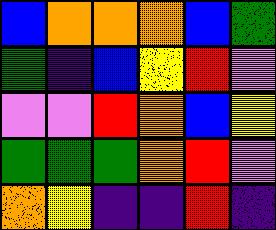[["blue", "orange", "orange", "orange", "blue", "green"], ["green", "indigo", "blue", "yellow", "red", "violet"], ["violet", "violet", "red", "orange", "blue", "yellow"], ["green", "green", "green", "orange", "red", "violet"], ["orange", "yellow", "indigo", "indigo", "red", "indigo"]]